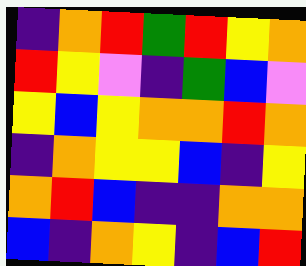[["indigo", "orange", "red", "green", "red", "yellow", "orange"], ["red", "yellow", "violet", "indigo", "green", "blue", "violet"], ["yellow", "blue", "yellow", "orange", "orange", "red", "orange"], ["indigo", "orange", "yellow", "yellow", "blue", "indigo", "yellow"], ["orange", "red", "blue", "indigo", "indigo", "orange", "orange"], ["blue", "indigo", "orange", "yellow", "indigo", "blue", "red"]]